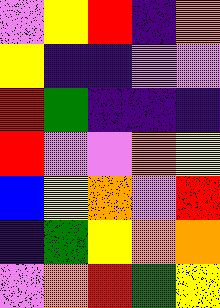[["violet", "yellow", "red", "indigo", "orange"], ["yellow", "indigo", "indigo", "violet", "violet"], ["red", "green", "indigo", "indigo", "indigo"], ["red", "violet", "violet", "orange", "yellow"], ["blue", "yellow", "orange", "violet", "red"], ["indigo", "green", "yellow", "orange", "orange"], ["violet", "orange", "red", "green", "yellow"]]